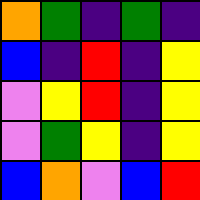[["orange", "green", "indigo", "green", "indigo"], ["blue", "indigo", "red", "indigo", "yellow"], ["violet", "yellow", "red", "indigo", "yellow"], ["violet", "green", "yellow", "indigo", "yellow"], ["blue", "orange", "violet", "blue", "red"]]